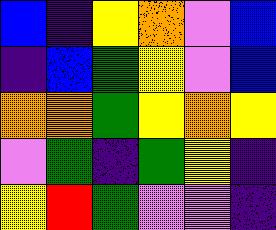[["blue", "indigo", "yellow", "orange", "violet", "blue"], ["indigo", "blue", "green", "yellow", "violet", "blue"], ["orange", "orange", "green", "yellow", "orange", "yellow"], ["violet", "green", "indigo", "green", "yellow", "indigo"], ["yellow", "red", "green", "violet", "violet", "indigo"]]